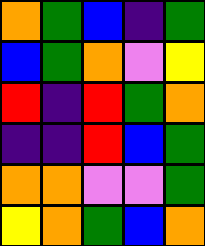[["orange", "green", "blue", "indigo", "green"], ["blue", "green", "orange", "violet", "yellow"], ["red", "indigo", "red", "green", "orange"], ["indigo", "indigo", "red", "blue", "green"], ["orange", "orange", "violet", "violet", "green"], ["yellow", "orange", "green", "blue", "orange"]]